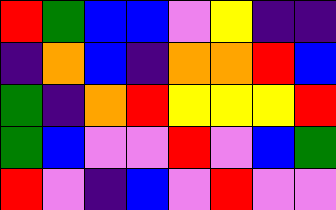[["red", "green", "blue", "blue", "violet", "yellow", "indigo", "indigo"], ["indigo", "orange", "blue", "indigo", "orange", "orange", "red", "blue"], ["green", "indigo", "orange", "red", "yellow", "yellow", "yellow", "red"], ["green", "blue", "violet", "violet", "red", "violet", "blue", "green"], ["red", "violet", "indigo", "blue", "violet", "red", "violet", "violet"]]